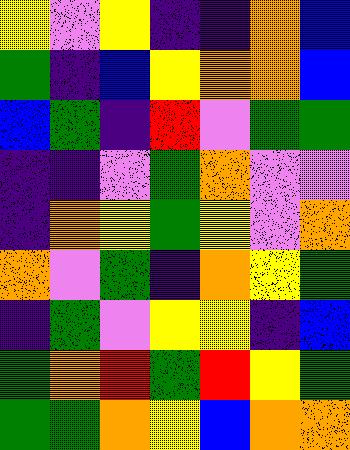[["yellow", "violet", "yellow", "indigo", "indigo", "orange", "blue"], ["green", "indigo", "blue", "yellow", "orange", "orange", "blue"], ["blue", "green", "indigo", "red", "violet", "green", "green"], ["indigo", "indigo", "violet", "green", "orange", "violet", "violet"], ["indigo", "orange", "yellow", "green", "yellow", "violet", "orange"], ["orange", "violet", "green", "indigo", "orange", "yellow", "green"], ["indigo", "green", "violet", "yellow", "yellow", "indigo", "blue"], ["green", "orange", "red", "green", "red", "yellow", "green"], ["green", "green", "orange", "yellow", "blue", "orange", "orange"]]